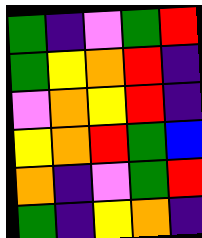[["green", "indigo", "violet", "green", "red"], ["green", "yellow", "orange", "red", "indigo"], ["violet", "orange", "yellow", "red", "indigo"], ["yellow", "orange", "red", "green", "blue"], ["orange", "indigo", "violet", "green", "red"], ["green", "indigo", "yellow", "orange", "indigo"]]